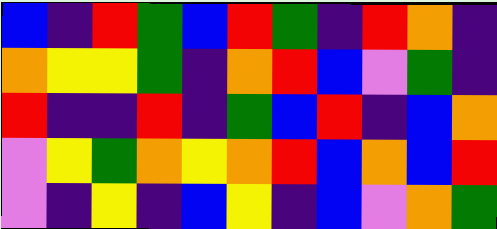[["blue", "indigo", "red", "green", "blue", "red", "green", "indigo", "red", "orange", "indigo"], ["orange", "yellow", "yellow", "green", "indigo", "orange", "red", "blue", "violet", "green", "indigo"], ["red", "indigo", "indigo", "red", "indigo", "green", "blue", "red", "indigo", "blue", "orange"], ["violet", "yellow", "green", "orange", "yellow", "orange", "red", "blue", "orange", "blue", "red"], ["violet", "indigo", "yellow", "indigo", "blue", "yellow", "indigo", "blue", "violet", "orange", "green"]]